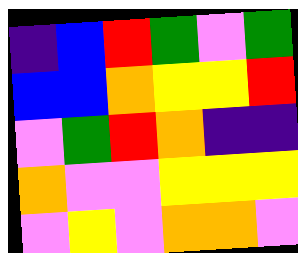[["indigo", "blue", "red", "green", "violet", "green"], ["blue", "blue", "orange", "yellow", "yellow", "red"], ["violet", "green", "red", "orange", "indigo", "indigo"], ["orange", "violet", "violet", "yellow", "yellow", "yellow"], ["violet", "yellow", "violet", "orange", "orange", "violet"]]